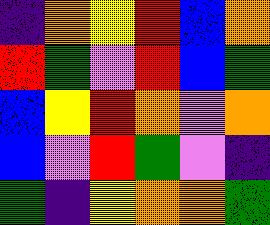[["indigo", "orange", "yellow", "red", "blue", "orange"], ["red", "green", "violet", "red", "blue", "green"], ["blue", "yellow", "red", "orange", "violet", "orange"], ["blue", "violet", "red", "green", "violet", "indigo"], ["green", "indigo", "yellow", "orange", "orange", "green"]]